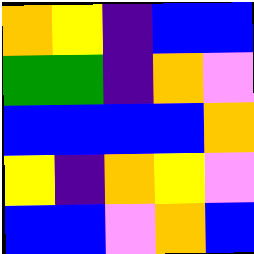[["orange", "yellow", "indigo", "blue", "blue"], ["green", "green", "indigo", "orange", "violet"], ["blue", "blue", "blue", "blue", "orange"], ["yellow", "indigo", "orange", "yellow", "violet"], ["blue", "blue", "violet", "orange", "blue"]]